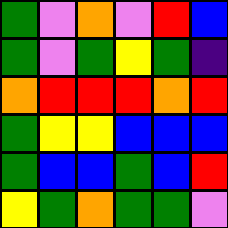[["green", "violet", "orange", "violet", "red", "blue"], ["green", "violet", "green", "yellow", "green", "indigo"], ["orange", "red", "red", "red", "orange", "red"], ["green", "yellow", "yellow", "blue", "blue", "blue"], ["green", "blue", "blue", "green", "blue", "red"], ["yellow", "green", "orange", "green", "green", "violet"]]